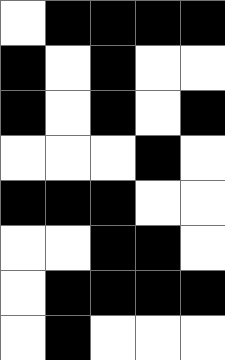[["white", "black", "black", "black", "black"], ["black", "white", "black", "white", "white"], ["black", "white", "black", "white", "black"], ["white", "white", "white", "black", "white"], ["black", "black", "black", "white", "white"], ["white", "white", "black", "black", "white"], ["white", "black", "black", "black", "black"], ["white", "black", "white", "white", "white"]]